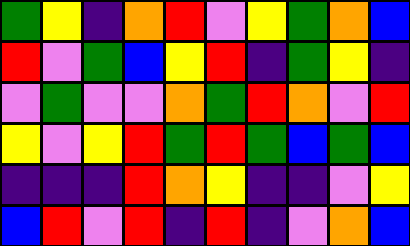[["green", "yellow", "indigo", "orange", "red", "violet", "yellow", "green", "orange", "blue"], ["red", "violet", "green", "blue", "yellow", "red", "indigo", "green", "yellow", "indigo"], ["violet", "green", "violet", "violet", "orange", "green", "red", "orange", "violet", "red"], ["yellow", "violet", "yellow", "red", "green", "red", "green", "blue", "green", "blue"], ["indigo", "indigo", "indigo", "red", "orange", "yellow", "indigo", "indigo", "violet", "yellow"], ["blue", "red", "violet", "red", "indigo", "red", "indigo", "violet", "orange", "blue"]]